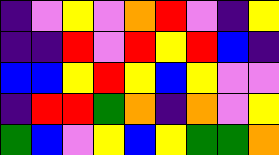[["indigo", "violet", "yellow", "violet", "orange", "red", "violet", "indigo", "yellow"], ["indigo", "indigo", "red", "violet", "red", "yellow", "red", "blue", "indigo"], ["blue", "blue", "yellow", "red", "yellow", "blue", "yellow", "violet", "violet"], ["indigo", "red", "red", "green", "orange", "indigo", "orange", "violet", "yellow"], ["green", "blue", "violet", "yellow", "blue", "yellow", "green", "green", "orange"]]